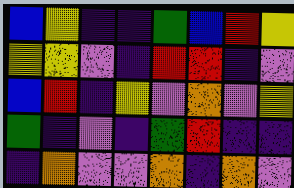[["blue", "yellow", "indigo", "indigo", "green", "blue", "red", "yellow"], ["yellow", "yellow", "violet", "indigo", "red", "red", "indigo", "violet"], ["blue", "red", "indigo", "yellow", "violet", "orange", "violet", "yellow"], ["green", "indigo", "violet", "indigo", "green", "red", "indigo", "indigo"], ["indigo", "orange", "violet", "violet", "orange", "indigo", "orange", "violet"]]